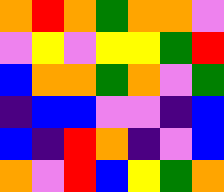[["orange", "red", "orange", "green", "orange", "orange", "violet"], ["violet", "yellow", "violet", "yellow", "yellow", "green", "red"], ["blue", "orange", "orange", "green", "orange", "violet", "green"], ["indigo", "blue", "blue", "violet", "violet", "indigo", "blue"], ["blue", "indigo", "red", "orange", "indigo", "violet", "blue"], ["orange", "violet", "red", "blue", "yellow", "green", "orange"]]